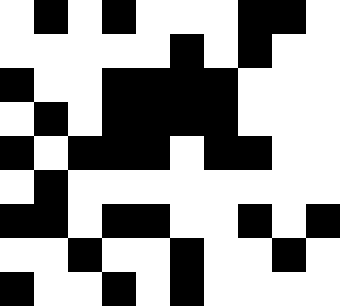[["white", "black", "white", "black", "white", "white", "white", "black", "black", "white"], ["white", "white", "white", "white", "white", "black", "white", "black", "white", "white"], ["black", "white", "white", "black", "black", "black", "black", "white", "white", "white"], ["white", "black", "white", "black", "black", "black", "black", "white", "white", "white"], ["black", "white", "black", "black", "black", "white", "black", "black", "white", "white"], ["white", "black", "white", "white", "white", "white", "white", "white", "white", "white"], ["black", "black", "white", "black", "black", "white", "white", "black", "white", "black"], ["white", "white", "black", "white", "white", "black", "white", "white", "black", "white"], ["black", "white", "white", "black", "white", "black", "white", "white", "white", "white"]]